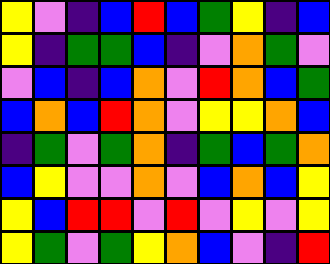[["yellow", "violet", "indigo", "blue", "red", "blue", "green", "yellow", "indigo", "blue"], ["yellow", "indigo", "green", "green", "blue", "indigo", "violet", "orange", "green", "violet"], ["violet", "blue", "indigo", "blue", "orange", "violet", "red", "orange", "blue", "green"], ["blue", "orange", "blue", "red", "orange", "violet", "yellow", "yellow", "orange", "blue"], ["indigo", "green", "violet", "green", "orange", "indigo", "green", "blue", "green", "orange"], ["blue", "yellow", "violet", "violet", "orange", "violet", "blue", "orange", "blue", "yellow"], ["yellow", "blue", "red", "red", "violet", "red", "violet", "yellow", "violet", "yellow"], ["yellow", "green", "violet", "green", "yellow", "orange", "blue", "violet", "indigo", "red"]]